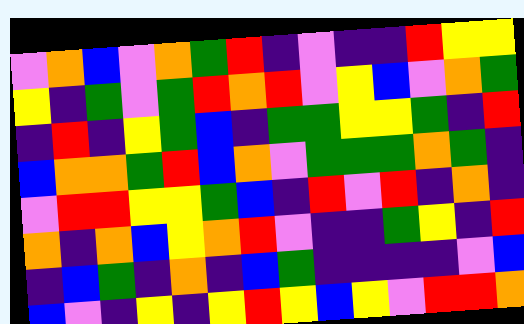[["violet", "orange", "blue", "violet", "orange", "green", "red", "indigo", "violet", "indigo", "indigo", "red", "yellow", "yellow"], ["yellow", "indigo", "green", "violet", "green", "red", "orange", "red", "violet", "yellow", "blue", "violet", "orange", "green"], ["indigo", "red", "indigo", "yellow", "green", "blue", "indigo", "green", "green", "yellow", "yellow", "green", "indigo", "red"], ["blue", "orange", "orange", "green", "red", "blue", "orange", "violet", "green", "green", "green", "orange", "green", "indigo"], ["violet", "red", "red", "yellow", "yellow", "green", "blue", "indigo", "red", "violet", "red", "indigo", "orange", "indigo"], ["orange", "indigo", "orange", "blue", "yellow", "orange", "red", "violet", "indigo", "indigo", "green", "yellow", "indigo", "red"], ["indigo", "blue", "green", "indigo", "orange", "indigo", "blue", "green", "indigo", "indigo", "indigo", "indigo", "violet", "blue"], ["blue", "violet", "indigo", "yellow", "indigo", "yellow", "red", "yellow", "blue", "yellow", "violet", "red", "red", "orange"]]